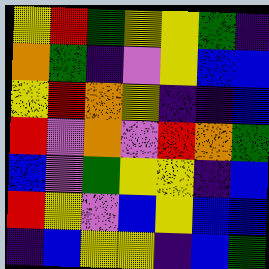[["yellow", "red", "green", "yellow", "yellow", "green", "indigo"], ["orange", "green", "indigo", "violet", "yellow", "blue", "blue"], ["yellow", "red", "orange", "yellow", "indigo", "indigo", "blue"], ["red", "violet", "orange", "violet", "red", "orange", "green"], ["blue", "violet", "green", "yellow", "yellow", "indigo", "blue"], ["red", "yellow", "violet", "blue", "yellow", "blue", "blue"], ["indigo", "blue", "yellow", "yellow", "indigo", "blue", "green"]]